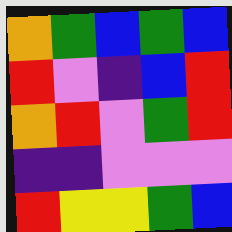[["orange", "green", "blue", "green", "blue"], ["red", "violet", "indigo", "blue", "red"], ["orange", "red", "violet", "green", "red"], ["indigo", "indigo", "violet", "violet", "violet"], ["red", "yellow", "yellow", "green", "blue"]]